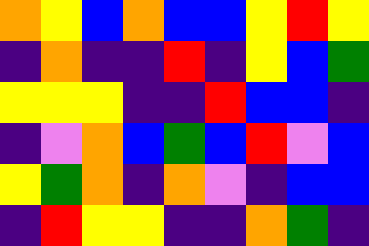[["orange", "yellow", "blue", "orange", "blue", "blue", "yellow", "red", "yellow"], ["indigo", "orange", "indigo", "indigo", "red", "indigo", "yellow", "blue", "green"], ["yellow", "yellow", "yellow", "indigo", "indigo", "red", "blue", "blue", "indigo"], ["indigo", "violet", "orange", "blue", "green", "blue", "red", "violet", "blue"], ["yellow", "green", "orange", "indigo", "orange", "violet", "indigo", "blue", "blue"], ["indigo", "red", "yellow", "yellow", "indigo", "indigo", "orange", "green", "indigo"]]